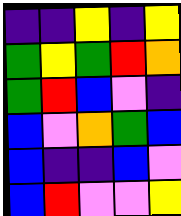[["indigo", "indigo", "yellow", "indigo", "yellow"], ["green", "yellow", "green", "red", "orange"], ["green", "red", "blue", "violet", "indigo"], ["blue", "violet", "orange", "green", "blue"], ["blue", "indigo", "indigo", "blue", "violet"], ["blue", "red", "violet", "violet", "yellow"]]